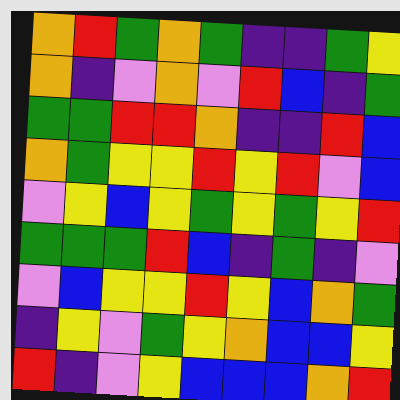[["orange", "red", "green", "orange", "green", "indigo", "indigo", "green", "yellow"], ["orange", "indigo", "violet", "orange", "violet", "red", "blue", "indigo", "green"], ["green", "green", "red", "red", "orange", "indigo", "indigo", "red", "blue"], ["orange", "green", "yellow", "yellow", "red", "yellow", "red", "violet", "blue"], ["violet", "yellow", "blue", "yellow", "green", "yellow", "green", "yellow", "red"], ["green", "green", "green", "red", "blue", "indigo", "green", "indigo", "violet"], ["violet", "blue", "yellow", "yellow", "red", "yellow", "blue", "orange", "green"], ["indigo", "yellow", "violet", "green", "yellow", "orange", "blue", "blue", "yellow"], ["red", "indigo", "violet", "yellow", "blue", "blue", "blue", "orange", "red"]]